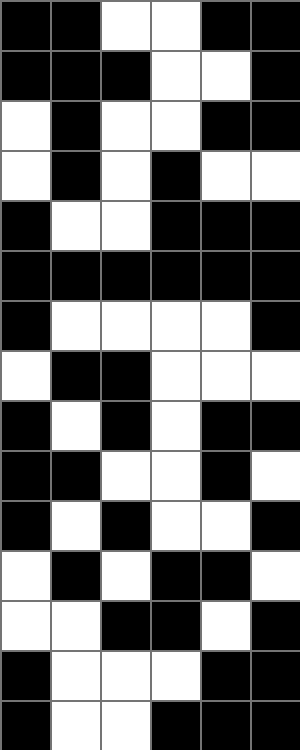[["black", "black", "white", "white", "black", "black"], ["black", "black", "black", "white", "white", "black"], ["white", "black", "white", "white", "black", "black"], ["white", "black", "white", "black", "white", "white"], ["black", "white", "white", "black", "black", "black"], ["black", "black", "black", "black", "black", "black"], ["black", "white", "white", "white", "white", "black"], ["white", "black", "black", "white", "white", "white"], ["black", "white", "black", "white", "black", "black"], ["black", "black", "white", "white", "black", "white"], ["black", "white", "black", "white", "white", "black"], ["white", "black", "white", "black", "black", "white"], ["white", "white", "black", "black", "white", "black"], ["black", "white", "white", "white", "black", "black"], ["black", "white", "white", "black", "black", "black"]]